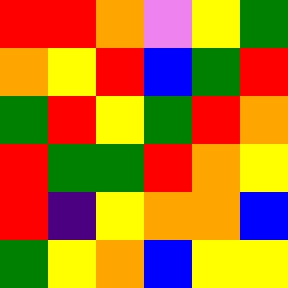[["red", "red", "orange", "violet", "yellow", "green"], ["orange", "yellow", "red", "blue", "green", "red"], ["green", "red", "yellow", "green", "red", "orange"], ["red", "green", "green", "red", "orange", "yellow"], ["red", "indigo", "yellow", "orange", "orange", "blue"], ["green", "yellow", "orange", "blue", "yellow", "yellow"]]